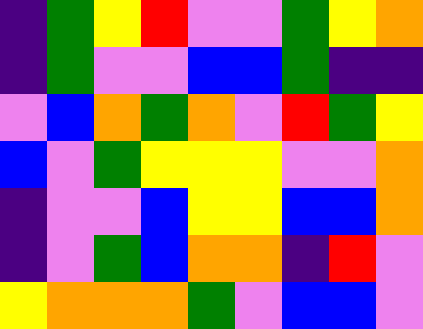[["indigo", "green", "yellow", "red", "violet", "violet", "green", "yellow", "orange"], ["indigo", "green", "violet", "violet", "blue", "blue", "green", "indigo", "indigo"], ["violet", "blue", "orange", "green", "orange", "violet", "red", "green", "yellow"], ["blue", "violet", "green", "yellow", "yellow", "yellow", "violet", "violet", "orange"], ["indigo", "violet", "violet", "blue", "yellow", "yellow", "blue", "blue", "orange"], ["indigo", "violet", "green", "blue", "orange", "orange", "indigo", "red", "violet"], ["yellow", "orange", "orange", "orange", "green", "violet", "blue", "blue", "violet"]]